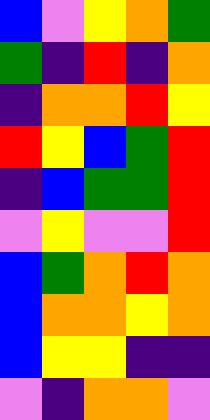[["blue", "violet", "yellow", "orange", "green"], ["green", "indigo", "red", "indigo", "orange"], ["indigo", "orange", "orange", "red", "yellow"], ["red", "yellow", "blue", "green", "red"], ["indigo", "blue", "green", "green", "red"], ["violet", "yellow", "violet", "violet", "red"], ["blue", "green", "orange", "red", "orange"], ["blue", "orange", "orange", "yellow", "orange"], ["blue", "yellow", "yellow", "indigo", "indigo"], ["violet", "indigo", "orange", "orange", "violet"]]